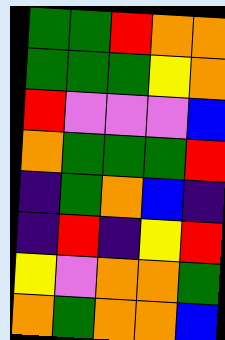[["green", "green", "red", "orange", "orange"], ["green", "green", "green", "yellow", "orange"], ["red", "violet", "violet", "violet", "blue"], ["orange", "green", "green", "green", "red"], ["indigo", "green", "orange", "blue", "indigo"], ["indigo", "red", "indigo", "yellow", "red"], ["yellow", "violet", "orange", "orange", "green"], ["orange", "green", "orange", "orange", "blue"]]